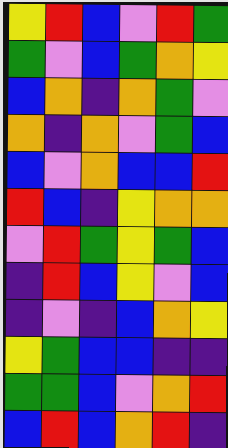[["yellow", "red", "blue", "violet", "red", "green"], ["green", "violet", "blue", "green", "orange", "yellow"], ["blue", "orange", "indigo", "orange", "green", "violet"], ["orange", "indigo", "orange", "violet", "green", "blue"], ["blue", "violet", "orange", "blue", "blue", "red"], ["red", "blue", "indigo", "yellow", "orange", "orange"], ["violet", "red", "green", "yellow", "green", "blue"], ["indigo", "red", "blue", "yellow", "violet", "blue"], ["indigo", "violet", "indigo", "blue", "orange", "yellow"], ["yellow", "green", "blue", "blue", "indigo", "indigo"], ["green", "green", "blue", "violet", "orange", "red"], ["blue", "red", "blue", "orange", "red", "indigo"]]